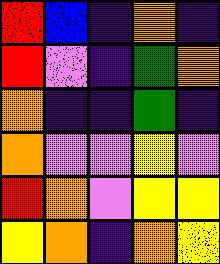[["red", "blue", "indigo", "orange", "indigo"], ["red", "violet", "indigo", "green", "orange"], ["orange", "indigo", "indigo", "green", "indigo"], ["orange", "violet", "violet", "yellow", "violet"], ["red", "orange", "violet", "yellow", "yellow"], ["yellow", "orange", "indigo", "orange", "yellow"]]